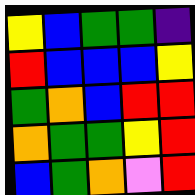[["yellow", "blue", "green", "green", "indigo"], ["red", "blue", "blue", "blue", "yellow"], ["green", "orange", "blue", "red", "red"], ["orange", "green", "green", "yellow", "red"], ["blue", "green", "orange", "violet", "red"]]